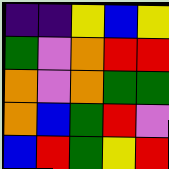[["indigo", "indigo", "yellow", "blue", "yellow"], ["green", "violet", "orange", "red", "red"], ["orange", "violet", "orange", "green", "green"], ["orange", "blue", "green", "red", "violet"], ["blue", "red", "green", "yellow", "red"]]